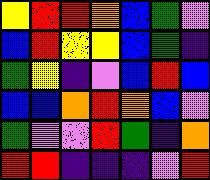[["yellow", "red", "red", "orange", "blue", "green", "violet"], ["blue", "red", "yellow", "yellow", "blue", "green", "indigo"], ["green", "yellow", "indigo", "violet", "blue", "red", "blue"], ["blue", "blue", "orange", "red", "orange", "blue", "violet"], ["green", "violet", "violet", "red", "green", "indigo", "orange"], ["red", "red", "indigo", "indigo", "indigo", "violet", "red"]]